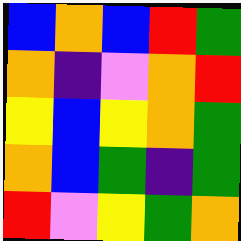[["blue", "orange", "blue", "red", "green"], ["orange", "indigo", "violet", "orange", "red"], ["yellow", "blue", "yellow", "orange", "green"], ["orange", "blue", "green", "indigo", "green"], ["red", "violet", "yellow", "green", "orange"]]